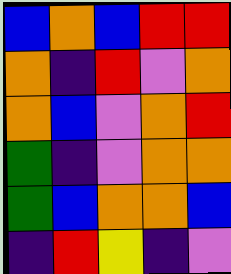[["blue", "orange", "blue", "red", "red"], ["orange", "indigo", "red", "violet", "orange"], ["orange", "blue", "violet", "orange", "red"], ["green", "indigo", "violet", "orange", "orange"], ["green", "blue", "orange", "orange", "blue"], ["indigo", "red", "yellow", "indigo", "violet"]]